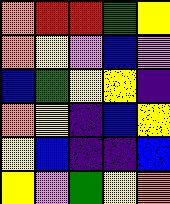[["orange", "red", "red", "green", "yellow"], ["orange", "yellow", "violet", "blue", "violet"], ["blue", "green", "yellow", "yellow", "indigo"], ["orange", "yellow", "indigo", "blue", "yellow"], ["yellow", "blue", "indigo", "indigo", "blue"], ["yellow", "violet", "green", "yellow", "orange"]]